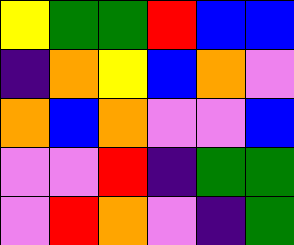[["yellow", "green", "green", "red", "blue", "blue"], ["indigo", "orange", "yellow", "blue", "orange", "violet"], ["orange", "blue", "orange", "violet", "violet", "blue"], ["violet", "violet", "red", "indigo", "green", "green"], ["violet", "red", "orange", "violet", "indigo", "green"]]